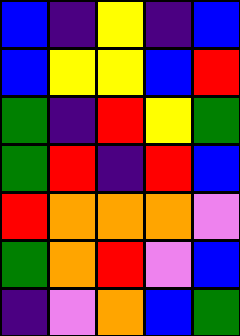[["blue", "indigo", "yellow", "indigo", "blue"], ["blue", "yellow", "yellow", "blue", "red"], ["green", "indigo", "red", "yellow", "green"], ["green", "red", "indigo", "red", "blue"], ["red", "orange", "orange", "orange", "violet"], ["green", "orange", "red", "violet", "blue"], ["indigo", "violet", "orange", "blue", "green"]]